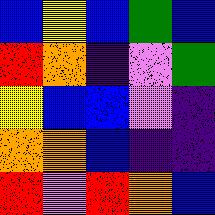[["blue", "yellow", "blue", "green", "blue"], ["red", "orange", "indigo", "violet", "green"], ["yellow", "blue", "blue", "violet", "indigo"], ["orange", "orange", "blue", "indigo", "indigo"], ["red", "violet", "red", "orange", "blue"]]